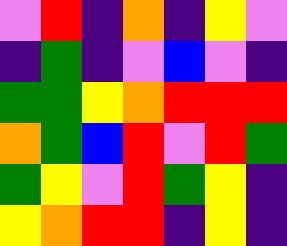[["violet", "red", "indigo", "orange", "indigo", "yellow", "violet"], ["indigo", "green", "indigo", "violet", "blue", "violet", "indigo"], ["green", "green", "yellow", "orange", "red", "red", "red"], ["orange", "green", "blue", "red", "violet", "red", "green"], ["green", "yellow", "violet", "red", "green", "yellow", "indigo"], ["yellow", "orange", "red", "red", "indigo", "yellow", "indigo"]]